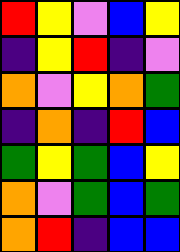[["red", "yellow", "violet", "blue", "yellow"], ["indigo", "yellow", "red", "indigo", "violet"], ["orange", "violet", "yellow", "orange", "green"], ["indigo", "orange", "indigo", "red", "blue"], ["green", "yellow", "green", "blue", "yellow"], ["orange", "violet", "green", "blue", "green"], ["orange", "red", "indigo", "blue", "blue"]]